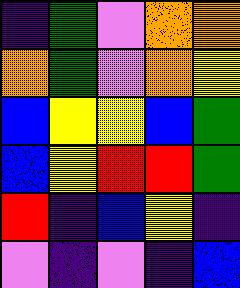[["indigo", "green", "violet", "orange", "orange"], ["orange", "green", "violet", "orange", "yellow"], ["blue", "yellow", "yellow", "blue", "green"], ["blue", "yellow", "red", "red", "green"], ["red", "indigo", "blue", "yellow", "indigo"], ["violet", "indigo", "violet", "indigo", "blue"]]